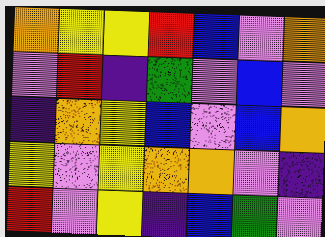[["orange", "yellow", "yellow", "red", "blue", "violet", "orange"], ["violet", "red", "indigo", "green", "violet", "blue", "violet"], ["indigo", "orange", "yellow", "blue", "violet", "blue", "orange"], ["yellow", "violet", "yellow", "orange", "orange", "violet", "indigo"], ["red", "violet", "yellow", "indigo", "blue", "green", "violet"]]